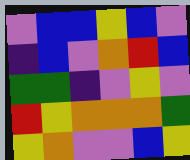[["violet", "blue", "blue", "yellow", "blue", "violet"], ["indigo", "blue", "violet", "orange", "red", "blue"], ["green", "green", "indigo", "violet", "yellow", "violet"], ["red", "yellow", "orange", "orange", "orange", "green"], ["yellow", "orange", "violet", "violet", "blue", "yellow"]]